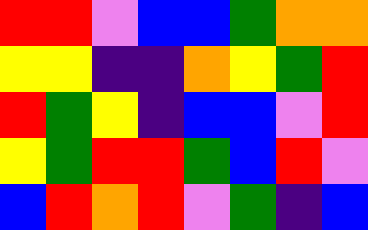[["red", "red", "violet", "blue", "blue", "green", "orange", "orange"], ["yellow", "yellow", "indigo", "indigo", "orange", "yellow", "green", "red"], ["red", "green", "yellow", "indigo", "blue", "blue", "violet", "red"], ["yellow", "green", "red", "red", "green", "blue", "red", "violet"], ["blue", "red", "orange", "red", "violet", "green", "indigo", "blue"]]